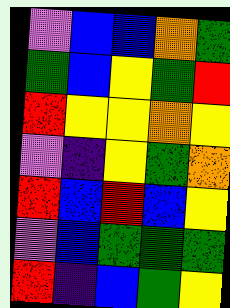[["violet", "blue", "blue", "orange", "green"], ["green", "blue", "yellow", "green", "red"], ["red", "yellow", "yellow", "orange", "yellow"], ["violet", "indigo", "yellow", "green", "orange"], ["red", "blue", "red", "blue", "yellow"], ["violet", "blue", "green", "green", "green"], ["red", "indigo", "blue", "green", "yellow"]]